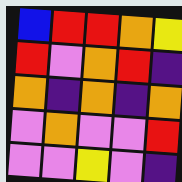[["blue", "red", "red", "orange", "yellow"], ["red", "violet", "orange", "red", "indigo"], ["orange", "indigo", "orange", "indigo", "orange"], ["violet", "orange", "violet", "violet", "red"], ["violet", "violet", "yellow", "violet", "indigo"]]